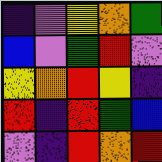[["indigo", "violet", "yellow", "orange", "green"], ["blue", "violet", "green", "red", "violet"], ["yellow", "orange", "red", "yellow", "indigo"], ["red", "indigo", "red", "green", "blue"], ["violet", "indigo", "red", "orange", "red"]]